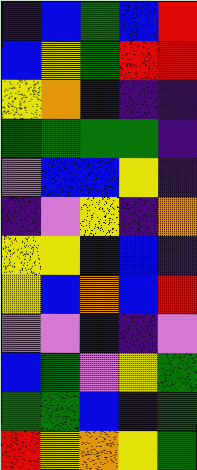[["indigo", "blue", "green", "blue", "red"], ["blue", "yellow", "green", "red", "red"], ["yellow", "orange", "blue", "indigo", "indigo"], ["green", "green", "green", "green", "indigo"], ["violet", "blue", "blue", "yellow", "indigo"], ["indigo", "violet", "yellow", "indigo", "orange"], ["yellow", "yellow", "blue", "blue", "indigo"], ["yellow", "blue", "orange", "blue", "red"], ["violet", "violet", "blue", "indigo", "violet"], ["blue", "green", "violet", "yellow", "green"], ["green", "green", "blue", "indigo", "green"], ["red", "yellow", "orange", "yellow", "green"]]